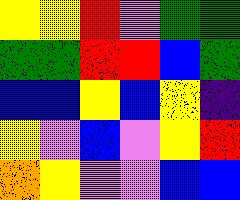[["yellow", "yellow", "red", "violet", "green", "green"], ["green", "green", "red", "red", "blue", "green"], ["blue", "blue", "yellow", "blue", "yellow", "indigo"], ["yellow", "violet", "blue", "violet", "yellow", "red"], ["orange", "yellow", "violet", "violet", "blue", "blue"]]